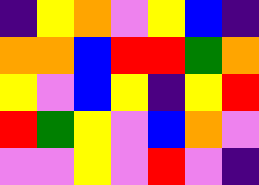[["indigo", "yellow", "orange", "violet", "yellow", "blue", "indigo"], ["orange", "orange", "blue", "red", "red", "green", "orange"], ["yellow", "violet", "blue", "yellow", "indigo", "yellow", "red"], ["red", "green", "yellow", "violet", "blue", "orange", "violet"], ["violet", "violet", "yellow", "violet", "red", "violet", "indigo"]]